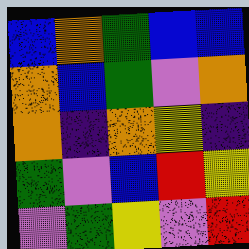[["blue", "orange", "green", "blue", "blue"], ["orange", "blue", "green", "violet", "orange"], ["orange", "indigo", "orange", "yellow", "indigo"], ["green", "violet", "blue", "red", "yellow"], ["violet", "green", "yellow", "violet", "red"]]